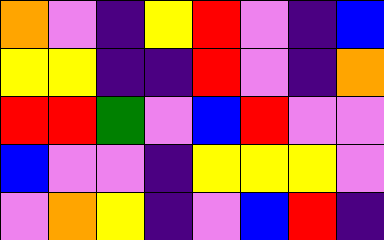[["orange", "violet", "indigo", "yellow", "red", "violet", "indigo", "blue"], ["yellow", "yellow", "indigo", "indigo", "red", "violet", "indigo", "orange"], ["red", "red", "green", "violet", "blue", "red", "violet", "violet"], ["blue", "violet", "violet", "indigo", "yellow", "yellow", "yellow", "violet"], ["violet", "orange", "yellow", "indigo", "violet", "blue", "red", "indigo"]]